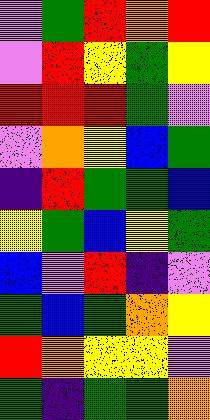[["violet", "green", "red", "orange", "red"], ["violet", "red", "yellow", "green", "yellow"], ["red", "red", "red", "green", "violet"], ["violet", "orange", "yellow", "blue", "green"], ["indigo", "red", "green", "green", "blue"], ["yellow", "green", "blue", "yellow", "green"], ["blue", "violet", "red", "indigo", "violet"], ["green", "blue", "green", "orange", "yellow"], ["red", "orange", "yellow", "yellow", "violet"], ["green", "indigo", "green", "green", "orange"]]